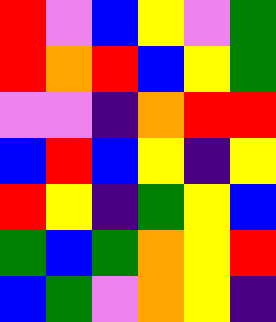[["red", "violet", "blue", "yellow", "violet", "green"], ["red", "orange", "red", "blue", "yellow", "green"], ["violet", "violet", "indigo", "orange", "red", "red"], ["blue", "red", "blue", "yellow", "indigo", "yellow"], ["red", "yellow", "indigo", "green", "yellow", "blue"], ["green", "blue", "green", "orange", "yellow", "red"], ["blue", "green", "violet", "orange", "yellow", "indigo"]]